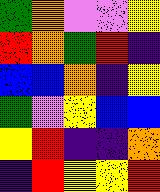[["green", "orange", "violet", "violet", "yellow"], ["red", "orange", "green", "red", "indigo"], ["blue", "blue", "orange", "indigo", "yellow"], ["green", "violet", "yellow", "blue", "blue"], ["yellow", "red", "indigo", "indigo", "orange"], ["indigo", "red", "yellow", "yellow", "red"]]